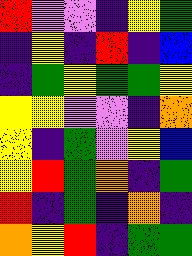[["red", "violet", "violet", "indigo", "yellow", "green"], ["indigo", "yellow", "indigo", "red", "indigo", "blue"], ["indigo", "green", "yellow", "green", "green", "yellow"], ["yellow", "yellow", "violet", "violet", "indigo", "orange"], ["yellow", "indigo", "green", "violet", "yellow", "blue"], ["yellow", "red", "green", "orange", "indigo", "green"], ["red", "indigo", "green", "indigo", "orange", "indigo"], ["orange", "yellow", "red", "indigo", "green", "green"]]